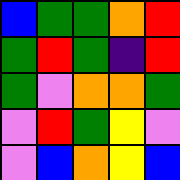[["blue", "green", "green", "orange", "red"], ["green", "red", "green", "indigo", "red"], ["green", "violet", "orange", "orange", "green"], ["violet", "red", "green", "yellow", "violet"], ["violet", "blue", "orange", "yellow", "blue"]]